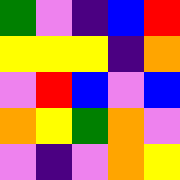[["green", "violet", "indigo", "blue", "red"], ["yellow", "yellow", "yellow", "indigo", "orange"], ["violet", "red", "blue", "violet", "blue"], ["orange", "yellow", "green", "orange", "violet"], ["violet", "indigo", "violet", "orange", "yellow"]]